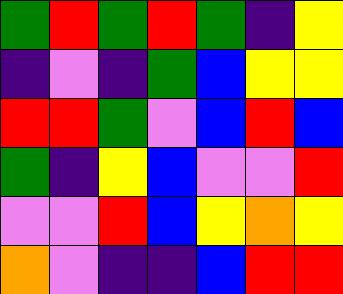[["green", "red", "green", "red", "green", "indigo", "yellow"], ["indigo", "violet", "indigo", "green", "blue", "yellow", "yellow"], ["red", "red", "green", "violet", "blue", "red", "blue"], ["green", "indigo", "yellow", "blue", "violet", "violet", "red"], ["violet", "violet", "red", "blue", "yellow", "orange", "yellow"], ["orange", "violet", "indigo", "indigo", "blue", "red", "red"]]